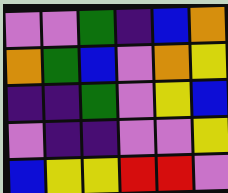[["violet", "violet", "green", "indigo", "blue", "orange"], ["orange", "green", "blue", "violet", "orange", "yellow"], ["indigo", "indigo", "green", "violet", "yellow", "blue"], ["violet", "indigo", "indigo", "violet", "violet", "yellow"], ["blue", "yellow", "yellow", "red", "red", "violet"]]